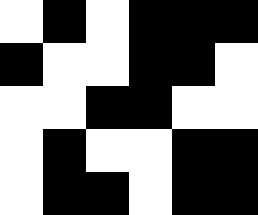[["white", "black", "white", "black", "black", "black"], ["black", "white", "white", "black", "black", "white"], ["white", "white", "black", "black", "white", "white"], ["white", "black", "white", "white", "black", "black"], ["white", "black", "black", "white", "black", "black"]]